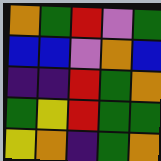[["orange", "green", "red", "violet", "green"], ["blue", "blue", "violet", "orange", "blue"], ["indigo", "indigo", "red", "green", "orange"], ["green", "yellow", "red", "green", "green"], ["yellow", "orange", "indigo", "green", "orange"]]